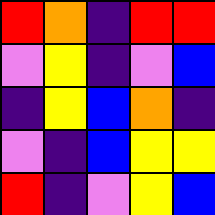[["red", "orange", "indigo", "red", "red"], ["violet", "yellow", "indigo", "violet", "blue"], ["indigo", "yellow", "blue", "orange", "indigo"], ["violet", "indigo", "blue", "yellow", "yellow"], ["red", "indigo", "violet", "yellow", "blue"]]